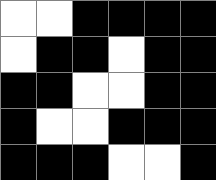[["white", "white", "black", "black", "black", "black"], ["white", "black", "black", "white", "black", "black"], ["black", "black", "white", "white", "black", "black"], ["black", "white", "white", "black", "black", "black"], ["black", "black", "black", "white", "white", "black"]]